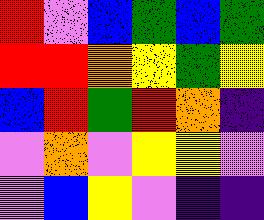[["red", "violet", "blue", "green", "blue", "green"], ["red", "red", "orange", "yellow", "green", "yellow"], ["blue", "red", "green", "red", "orange", "indigo"], ["violet", "orange", "violet", "yellow", "yellow", "violet"], ["violet", "blue", "yellow", "violet", "indigo", "indigo"]]